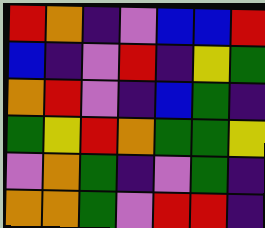[["red", "orange", "indigo", "violet", "blue", "blue", "red"], ["blue", "indigo", "violet", "red", "indigo", "yellow", "green"], ["orange", "red", "violet", "indigo", "blue", "green", "indigo"], ["green", "yellow", "red", "orange", "green", "green", "yellow"], ["violet", "orange", "green", "indigo", "violet", "green", "indigo"], ["orange", "orange", "green", "violet", "red", "red", "indigo"]]